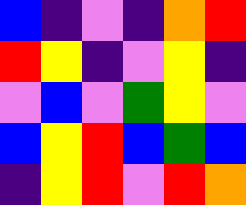[["blue", "indigo", "violet", "indigo", "orange", "red"], ["red", "yellow", "indigo", "violet", "yellow", "indigo"], ["violet", "blue", "violet", "green", "yellow", "violet"], ["blue", "yellow", "red", "blue", "green", "blue"], ["indigo", "yellow", "red", "violet", "red", "orange"]]